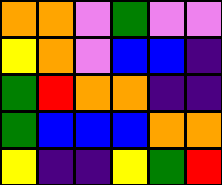[["orange", "orange", "violet", "green", "violet", "violet"], ["yellow", "orange", "violet", "blue", "blue", "indigo"], ["green", "red", "orange", "orange", "indigo", "indigo"], ["green", "blue", "blue", "blue", "orange", "orange"], ["yellow", "indigo", "indigo", "yellow", "green", "red"]]